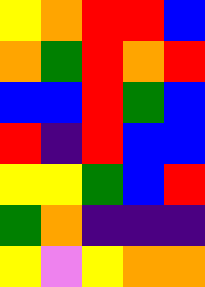[["yellow", "orange", "red", "red", "blue"], ["orange", "green", "red", "orange", "red"], ["blue", "blue", "red", "green", "blue"], ["red", "indigo", "red", "blue", "blue"], ["yellow", "yellow", "green", "blue", "red"], ["green", "orange", "indigo", "indigo", "indigo"], ["yellow", "violet", "yellow", "orange", "orange"]]